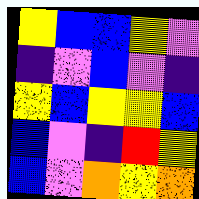[["yellow", "blue", "blue", "yellow", "violet"], ["indigo", "violet", "blue", "violet", "indigo"], ["yellow", "blue", "yellow", "yellow", "blue"], ["blue", "violet", "indigo", "red", "yellow"], ["blue", "violet", "orange", "yellow", "orange"]]